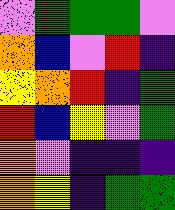[["violet", "green", "green", "green", "violet"], ["orange", "blue", "violet", "red", "indigo"], ["yellow", "orange", "red", "indigo", "green"], ["red", "blue", "yellow", "violet", "green"], ["orange", "violet", "indigo", "indigo", "indigo"], ["orange", "yellow", "indigo", "green", "green"]]